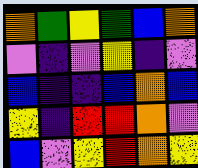[["orange", "green", "yellow", "green", "blue", "orange"], ["violet", "indigo", "violet", "yellow", "indigo", "violet"], ["blue", "indigo", "indigo", "blue", "orange", "blue"], ["yellow", "indigo", "red", "red", "orange", "violet"], ["blue", "violet", "yellow", "red", "orange", "yellow"]]